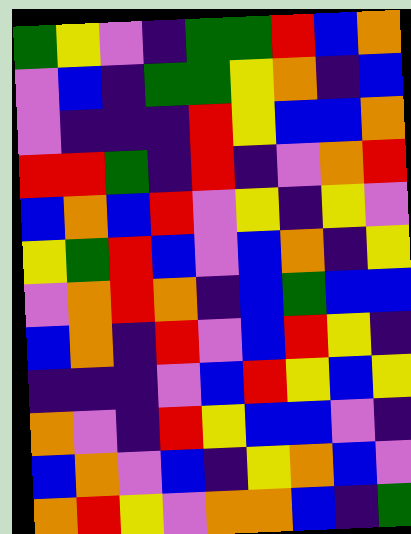[["green", "yellow", "violet", "indigo", "green", "green", "red", "blue", "orange"], ["violet", "blue", "indigo", "green", "green", "yellow", "orange", "indigo", "blue"], ["violet", "indigo", "indigo", "indigo", "red", "yellow", "blue", "blue", "orange"], ["red", "red", "green", "indigo", "red", "indigo", "violet", "orange", "red"], ["blue", "orange", "blue", "red", "violet", "yellow", "indigo", "yellow", "violet"], ["yellow", "green", "red", "blue", "violet", "blue", "orange", "indigo", "yellow"], ["violet", "orange", "red", "orange", "indigo", "blue", "green", "blue", "blue"], ["blue", "orange", "indigo", "red", "violet", "blue", "red", "yellow", "indigo"], ["indigo", "indigo", "indigo", "violet", "blue", "red", "yellow", "blue", "yellow"], ["orange", "violet", "indigo", "red", "yellow", "blue", "blue", "violet", "indigo"], ["blue", "orange", "violet", "blue", "indigo", "yellow", "orange", "blue", "violet"], ["orange", "red", "yellow", "violet", "orange", "orange", "blue", "indigo", "green"]]